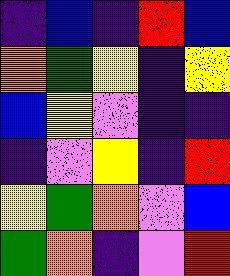[["indigo", "blue", "indigo", "red", "blue"], ["orange", "green", "yellow", "indigo", "yellow"], ["blue", "yellow", "violet", "indigo", "indigo"], ["indigo", "violet", "yellow", "indigo", "red"], ["yellow", "green", "orange", "violet", "blue"], ["green", "orange", "indigo", "violet", "red"]]